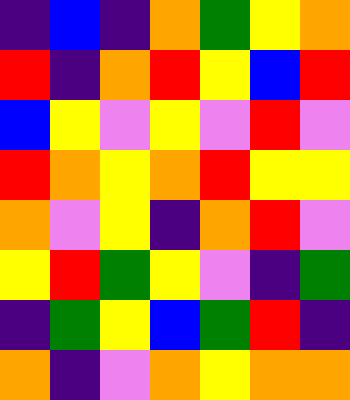[["indigo", "blue", "indigo", "orange", "green", "yellow", "orange"], ["red", "indigo", "orange", "red", "yellow", "blue", "red"], ["blue", "yellow", "violet", "yellow", "violet", "red", "violet"], ["red", "orange", "yellow", "orange", "red", "yellow", "yellow"], ["orange", "violet", "yellow", "indigo", "orange", "red", "violet"], ["yellow", "red", "green", "yellow", "violet", "indigo", "green"], ["indigo", "green", "yellow", "blue", "green", "red", "indigo"], ["orange", "indigo", "violet", "orange", "yellow", "orange", "orange"]]